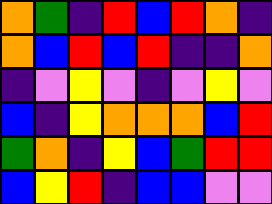[["orange", "green", "indigo", "red", "blue", "red", "orange", "indigo"], ["orange", "blue", "red", "blue", "red", "indigo", "indigo", "orange"], ["indigo", "violet", "yellow", "violet", "indigo", "violet", "yellow", "violet"], ["blue", "indigo", "yellow", "orange", "orange", "orange", "blue", "red"], ["green", "orange", "indigo", "yellow", "blue", "green", "red", "red"], ["blue", "yellow", "red", "indigo", "blue", "blue", "violet", "violet"]]